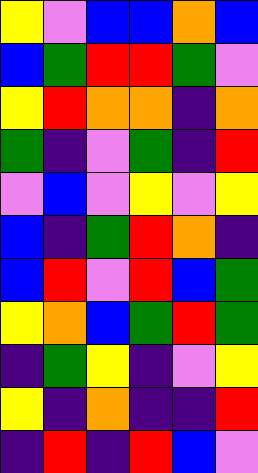[["yellow", "violet", "blue", "blue", "orange", "blue"], ["blue", "green", "red", "red", "green", "violet"], ["yellow", "red", "orange", "orange", "indigo", "orange"], ["green", "indigo", "violet", "green", "indigo", "red"], ["violet", "blue", "violet", "yellow", "violet", "yellow"], ["blue", "indigo", "green", "red", "orange", "indigo"], ["blue", "red", "violet", "red", "blue", "green"], ["yellow", "orange", "blue", "green", "red", "green"], ["indigo", "green", "yellow", "indigo", "violet", "yellow"], ["yellow", "indigo", "orange", "indigo", "indigo", "red"], ["indigo", "red", "indigo", "red", "blue", "violet"]]